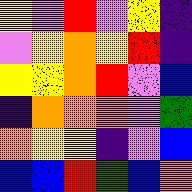[["yellow", "violet", "red", "violet", "yellow", "indigo"], ["violet", "yellow", "orange", "yellow", "red", "indigo"], ["yellow", "yellow", "orange", "red", "violet", "blue"], ["indigo", "orange", "orange", "orange", "violet", "green"], ["orange", "yellow", "yellow", "indigo", "violet", "blue"], ["blue", "blue", "red", "green", "blue", "orange"]]